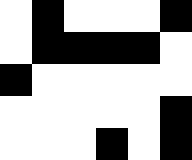[["white", "black", "white", "white", "white", "black"], ["white", "black", "black", "black", "black", "white"], ["black", "white", "white", "white", "white", "white"], ["white", "white", "white", "white", "white", "black"], ["white", "white", "white", "black", "white", "black"]]